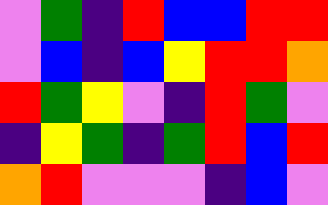[["violet", "green", "indigo", "red", "blue", "blue", "red", "red"], ["violet", "blue", "indigo", "blue", "yellow", "red", "red", "orange"], ["red", "green", "yellow", "violet", "indigo", "red", "green", "violet"], ["indigo", "yellow", "green", "indigo", "green", "red", "blue", "red"], ["orange", "red", "violet", "violet", "violet", "indigo", "blue", "violet"]]